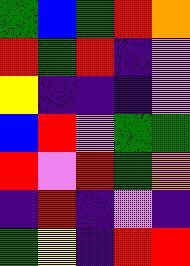[["green", "blue", "green", "red", "orange"], ["red", "green", "red", "indigo", "violet"], ["yellow", "indigo", "indigo", "indigo", "violet"], ["blue", "red", "violet", "green", "green"], ["red", "violet", "red", "green", "orange"], ["indigo", "red", "indigo", "violet", "indigo"], ["green", "yellow", "indigo", "red", "red"]]